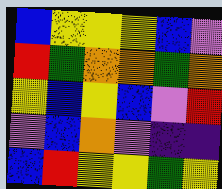[["blue", "yellow", "yellow", "yellow", "blue", "violet"], ["red", "green", "orange", "orange", "green", "orange"], ["yellow", "blue", "yellow", "blue", "violet", "red"], ["violet", "blue", "orange", "violet", "indigo", "indigo"], ["blue", "red", "yellow", "yellow", "green", "yellow"]]